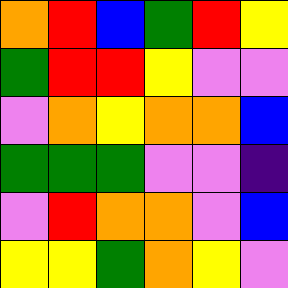[["orange", "red", "blue", "green", "red", "yellow"], ["green", "red", "red", "yellow", "violet", "violet"], ["violet", "orange", "yellow", "orange", "orange", "blue"], ["green", "green", "green", "violet", "violet", "indigo"], ["violet", "red", "orange", "orange", "violet", "blue"], ["yellow", "yellow", "green", "orange", "yellow", "violet"]]